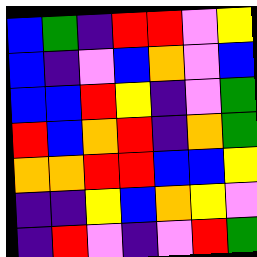[["blue", "green", "indigo", "red", "red", "violet", "yellow"], ["blue", "indigo", "violet", "blue", "orange", "violet", "blue"], ["blue", "blue", "red", "yellow", "indigo", "violet", "green"], ["red", "blue", "orange", "red", "indigo", "orange", "green"], ["orange", "orange", "red", "red", "blue", "blue", "yellow"], ["indigo", "indigo", "yellow", "blue", "orange", "yellow", "violet"], ["indigo", "red", "violet", "indigo", "violet", "red", "green"]]